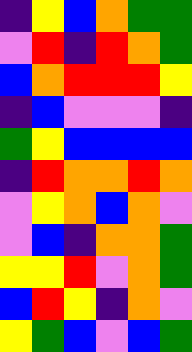[["indigo", "yellow", "blue", "orange", "green", "green"], ["violet", "red", "indigo", "red", "orange", "green"], ["blue", "orange", "red", "red", "red", "yellow"], ["indigo", "blue", "violet", "violet", "violet", "indigo"], ["green", "yellow", "blue", "blue", "blue", "blue"], ["indigo", "red", "orange", "orange", "red", "orange"], ["violet", "yellow", "orange", "blue", "orange", "violet"], ["violet", "blue", "indigo", "orange", "orange", "green"], ["yellow", "yellow", "red", "violet", "orange", "green"], ["blue", "red", "yellow", "indigo", "orange", "violet"], ["yellow", "green", "blue", "violet", "blue", "green"]]